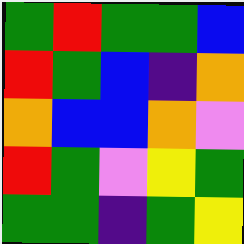[["green", "red", "green", "green", "blue"], ["red", "green", "blue", "indigo", "orange"], ["orange", "blue", "blue", "orange", "violet"], ["red", "green", "violet", "yellow", "green"], ["green", "green", "indigo", "green", "yellow"]]